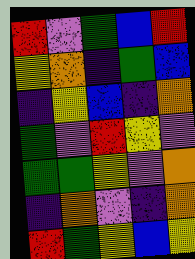[["red", "violet", "green", "blue", "red"], ["yellow", "orange", "indigo", "green", "blue"], ["indigo", "yellow", "blue", "indigo", "orange"], ["green", "violet", "red", "yellow", "violet"], ["green", "green", "yellow", "violet", "orange"], ["indigo", "orange", "violet", "indigo", "orange"], ["red", "green", "yellow", "blue", "yellow"]]